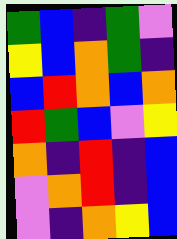[["green", "blue", "indigo", "green", "violet"], ["yellow", "blue", "orange", "green", "indigo"], ["blue", "red", "orange", "blue", "orange"], ["red", "green", "blue", "violet", "yellow"], ["orange", "indigo", "red", "indigo", "blue"], ["violet", "orange", "red", "indigo", "blue"], ["violet", "indigo", "orange", "yellow", "blue"]]